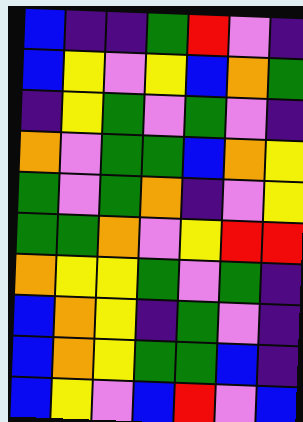[["blue", "indigo", "indigo", "green", "red", "violet", "indigo"], ["blue", "yellow", "violet", "yellow", "blue", "orange", "green"], ["indigo", "yellow", "green", "violet", "green", "violet", "indigo"], ["orange", "violet", "green", "green", "blue", "orange", "yellow"], ["green", "violet", "green", "orange", "indigo", "violet", "yellow"], ["green", "green", "orange", "violet", "yellow", "red", "red"], ["orange", "yellow", "yellow", "green", "violet", "green", "indigo"], ["blue", "orange", "yellow", "indigo", "green", "violet", "indigo"], ["blue", "orange", "yellow", "green", "green", "blue", "indigo"], ["blue", "yellow", "violet", "blue", "red", "violet", "blue"]]